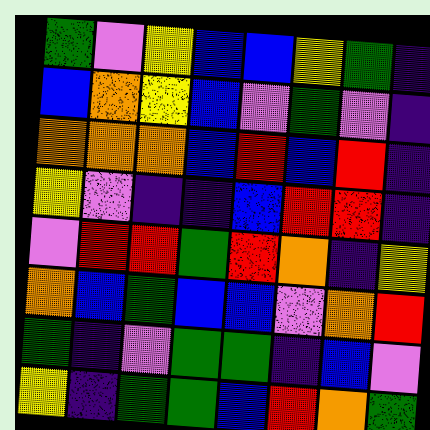[["green", "violet", "yellow", "blue", "blue", "yellow", "green", "indigo"], ["blue", "orange", "yellow", "blue", "violet", "green", "violet", "indigo"], ["orange", "orange", "orange", "blue", "red", "blue", "red", "indigo"], ["yellow", "violet", "indigo", "indigo", "blue", "red", "red", "indigo"], ["violet", "red", "red", "green", "red", "orange", "indigo", "yellow"], ["orange", "blue", "green", "blue", "blue", "violet", "orange", "red"], ["green", "indigo", "violet", "green", "green", "indigo", "blue", "violet"], ["yellow", "indigo", "green", "green", "blue", "red", "orange", "green"]]